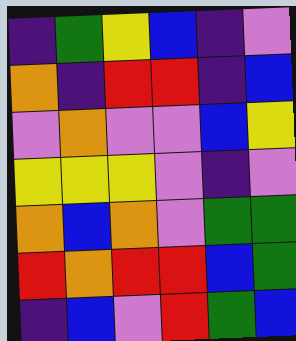[["indigo", "green", "yellow", "blue", "indigo", "violet"], ["orange", "indigo", "red", "red", "indigo", "blue"], ["violet", "orange", "violet", "violet", "blue", "yellow"], ["yellow", "yellow", "yellow", "violet", "indigo", "violet"], ["orange", "blue", "orange", "violet", "green", "green"], ["red", "orange", "red", "red", "blue", "green"], ["indigo", "blue", "violet", "red", "green", "blue"]]